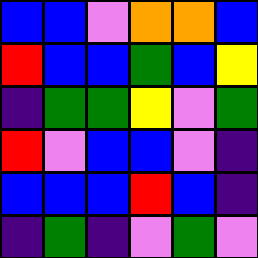[["blue", "blue", "violet", "orange", "orange", "blue"], ["red", "blue", "blue", "green", "blue", "yellow"], ["indigo", "green", "green", "yellow", "violet", "green"], ["red", "violet", "blue", "blue", "violet", "indigo"], ["blue", "blue", "blue", "red", "blue", "indigo"], ["indigo", "green", "indigo", "violet", "green", "violet"]]